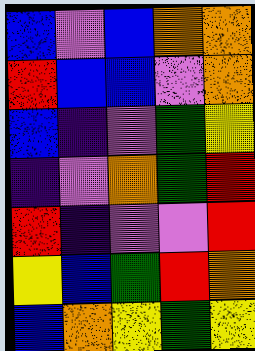[["blue", "violet", "blue", "orange", "orange"], ["red", "blue", "blue", "violet", "orange"], ["blue", "indigo", "violet", "green", "yellow"], ["indigo", "violet", "orange", "green", "red"], ["red", "indigo", "violet", "violet", "red"], ["yellow", "blue", "green", "red", "orange"], ["blue", "orange", "yellow", "green", "yellow"]]